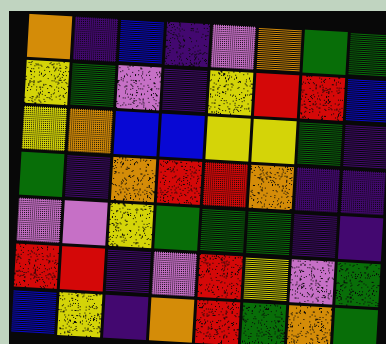[["orange", "indigo", "blue", "indigo", "violet", "orange", "green", "green"], ["yellow", "green", "violet", "indigo", "yellow", "red", "red", "blue"], ["yellow", "orange", "blue", "blue", "yellow", "yellow", "green", "indigo"], ["green", "indigo", "orange", "red", "red", "orange", "indigo", "indigo"], ["violet", "violet", "yellow", "green", "green", "green", "indigo", "indigo"], ["red", "red", "indigo", "violet", "red", "yellow", "violet", "green"], ["blue", "yellow", "indigo", "orange", "red", "green", "orange", "green"]]